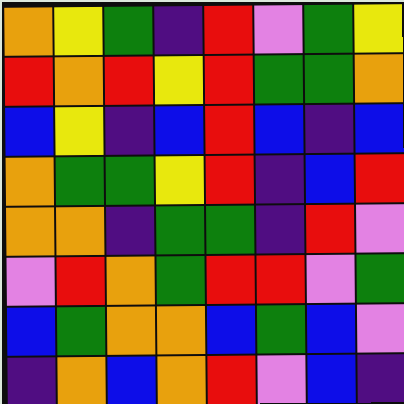[["orange", "yellow", "green", "indigo", "red", "violet", "green", "yellow"], ["red", "orange", "red", "yellow", "red", "green", "green", "orange"], ["blue", "yellow", "indigo", "blue", "red", "blue", "indigo", "blue"], ["orange", "green", "green", "yellow", "red", "indigo", "blue", "red"], ["orange", "orange", "indigo", "green", "green", "indigo", "red", "violet"], ["violet", "red", "orange", "green", "red", "red", "violet", "green"], ["blue", "green", "orange", "orange", "blue", "green", "blue", "violet"], ["indigo", "orange", "blue", "orange", "red", "violet", "blue", "indigo"]]